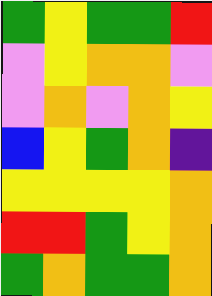[["green", "yellow", "green", "green", "red"], ["violet", "yellow", "orange", "orange", "violet"], ["violet", "orange", "violet", "orange", "yellow"], ["blue", "yellow", "green", "orange", "indigo"], ["yellow", "yellow", "yellow", "yellow", "orange"], ["red", "red", "green", "yellow", "orange"], ["green", "orange", "green", "green", "orange"]]